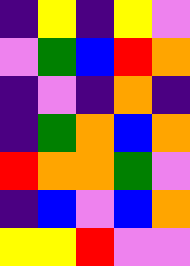[["indigo", "yellow", "indigo", "yellow", "violet"], ["violet", "green", "blue", "red", "orange"], ["indigo", "violet", "indigo", "orange", "indigo"], ["indigo", "green", "orange", "blue", "orange"], ["red", "orange", "orange", "green", "violet"], ["indigo", "blue", "violet", "blue", "orange"], ["yellow", "yellow", "red", "violet", "violet"]]